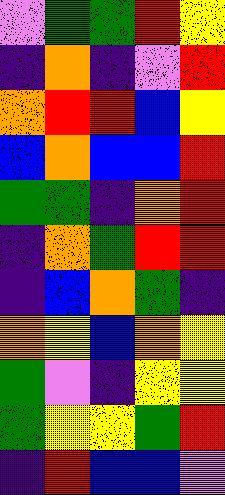[["violet", "green", "green", "red", "yellow"], ["indigo", "orange", "indigo", "violet", "red"], ["orange", "red", "red", "blue", "yellow"], ["blue", "orange", "blue", "blue", "red"], ["green", "green", "indigo", "orange", "red"], ["indigo", "orange", "green", "red", "red"], ["indigo", "blue", "orange", "green", "indigo"], ["orange", "yellow", "blue", "orange", "yellow"], ["green", "violet", "indigo", "yellow", "yellow"], ["green", "yellow", "yellow", "green", "red"], ["indigo", "red", "blue", "blue", "violet"]]